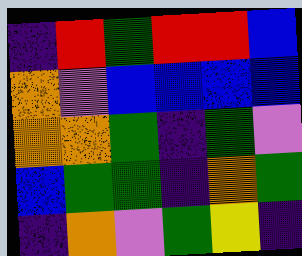[["indigo", "red", "green", "red", "red", "blue"], ["orange", "violet", "blue", "blue", "blue", "blue"], ["orange", "orange", "green", "indigo", "green", "violet"], ["blue", "green", "green", "indigo", "orange", "green"], ["indigo", "orange", "violet", "green", "yellow", "indigo"]]